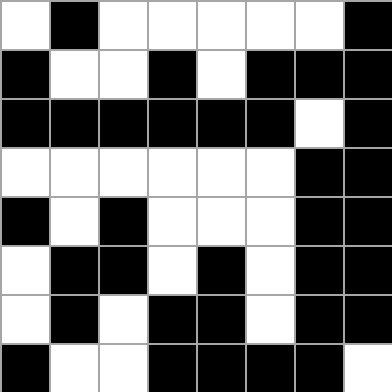[["white", "black", "white", "white", "white", "white", "white", "black"], ["black", "white", "white", "black", "white", "black", "black", "black"], ["black", "black", "black", "black", "black", "black", "white", "black"], ["white", "white", "white", "white", "white", "white", "black", "black"], ["black", "white", "black", "white", "white", "white", "black", "black"], ["white", "black", "black", "white", "black", "white", "black", "black"], ["white", "black", "white", "black", "black", "white", "black", "black"], ["black", "white", "white", "black", "black", "black", "black", "white"]]